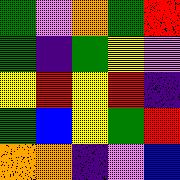[["green", "violet", "orange", "green", "red"], ["green", "indigo", "green", "yellow", "violet"], ["yellow", "red", "yellow", "red", "indigo"], ["green", "blue", "yellow", "green", "red"], ["orange", "orange", "indigo", "violet", "blue"]]